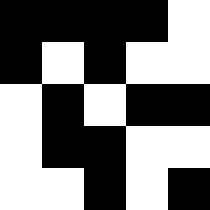[["black", "black", "black", "black", "white"], ["black", "white", "black", "white", "white"], ["white", "black", "white", "black", "black"], ["white", "black", "black", "white", "white"], ["white", "white", "black", "white", "black"]]